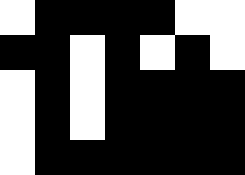[["white", "black", "black", "black", "black", "white", "white"], ["black", "black", "white", "black", "white", "black", "white"], ["white", "black", "white", "black", "black", "black", "black"], ["white", "black", "white", "black", "black", "black", "black"], ["white", "black", "black", "black", "black", "black", "black"]]